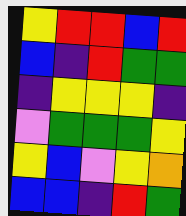[["yellow", "red", "red", "blue", "red"], ["blue", "indigo", "red", "green", "green"], ["indigo", "yellow", "yellow", "yellow", "indigo"], ["violet", "green", "green", "green", "yellow"], ["yellow", "blue", "violet", "yellow", "orange"], ["blue", "blue", "indigo", "red", "green"]]